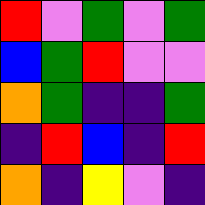[["red", "violet", "green", "violet", "green"], ["blue", "green", "red", "violet", "violet"], ["orange", "green", "indigo", "indigo", "green"], ["indigo", "red", "blue", "indigo", "red"], ["orange", "indigo", "yellow", "violet", "indigo"]]